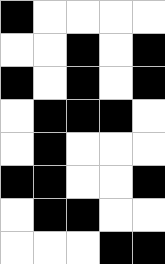[["black", "white", "white", "white", "white"], ["white", "white", "black", "white", "black"], ["black", "white", "black", "white", "black"], ["white", "black", "black", "black", "white"], ["white", "black", "white", "white", "white"], ["black", "black", "white", "white", "black"], ["white", "black", "black", "white", "white"], ["white", "white", "white", "black", "black"]]